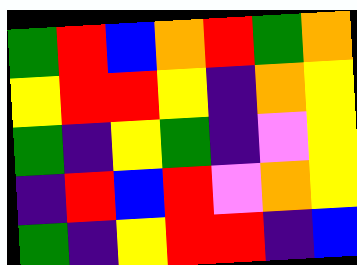[["green", "red", "blue", "orange", "red", "green", "orange"], ["yellow", "red", "red", "yellow", "indigo", "orange", "yellow"], ["green", "indigo", "yellow", "green", "indigo", "violet", "yellow"], ["indigo", "red", "blue", "red", "violet", "orange", "yellow"], ["green", "indigo", "yellow", "red", "red", "indigo", "blue"]]